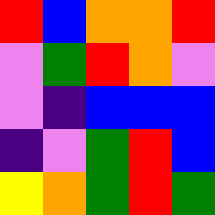[["red", "blue", "orange", "orange", "red"], ["violet", "green", "red", "orange", "violet"], ["violet", "indigo", "blue", "blue", "blue"], ["indigo", "violet", "green", "red", "blue"], ["yellow", "orange", "green", "red", "green"]]